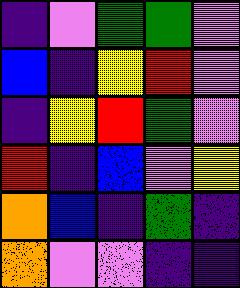[["indigo", "violet", "green", "green", "violet"], ["blue", "indigo", "yellow", "red", "violet"], ["indigo", "yellow", "red", "green", "violet"], ["red", "indigo", "blue", "violet", "yellow"], ["orange", "blue", "indigo", "green", "indigo"], ["orange", "violet", "violet", "indigo", "indigo"]]